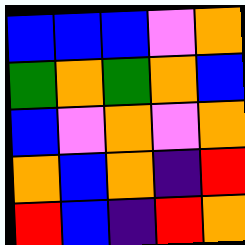[["blue", "blue", "blue", "violet", "orange"], ["green", "orange", "green", "orange", "blue"], ["blue", "violet", "orange", "violet", "orange"], ["orange", "blue", "orange", "indigo", "red"], ["red", "blue", "indigo", "red", "orange"]]